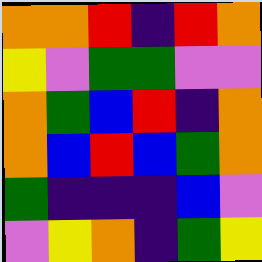[["orange", "orange", "red", "indigo", "red", "orange"], ["yellow", "violet", "green", "green", "violet", "violet"], ["orange", "green", "blue", "red", "indigo", "orange"], ["orange", "blue", "red", "blue", "green", "orange"], ["green", "indigo", "indigo", "indigo", "blue", "violet"], ["violet", "yellow", "orange", "indigo", "green", "yellow"]]